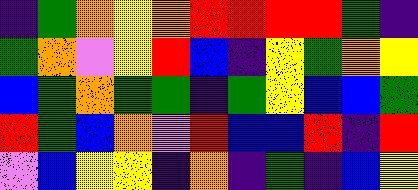[["indigo", "green", "orange", "yellow", "orange", "red", "red", "red", "red", "green", "indigo"], ["green", "orange", "violet", "yellow", "red", "blue", "indigo", "yellow", "green", "orange", "yellow"], ["blue", "green", "orange", "green", "green", "indigo", "green", "yellow", "blue", "blue", "green"], ["red", "green", "blue", "orange", "violet", "red", "blue", "blue", "red", "indigo", "red"], ["violet", "blue", "yellow", "yellow", "indigo", "orange", "indigo", "green", "indigo", "blue", "yellow"]]